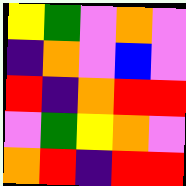[["yellow", "green", "violet", "orange", "violet"], ["indigo", "orange", "violet", "blue", "violet"], ["red", "indigo", "orange", "red", "red"], ["violet", "green", "yellow", "orange", "violet"], ["orange", "red", "indigo", "red", "red"]]